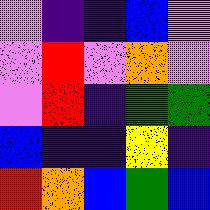[["violet", "indigo", "indigo", "blue", "violet"], ["violet", "red", "violet", "orange", "violet"], ["violet", "red", "indigo", "green", "green"], ["blue", "indigo", "indigo", "yellow", "indigo"], ["red", "orange", "blue", "green", "blue"]]